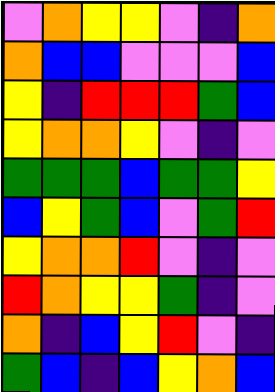[["violet", "orange", "yellow", "yellow", "violet", "indigo", "orange"], ["orange", "blue", "blue", "violet", "violet", "violet", "blue"], ["yellow", "indigo", "red", "red", "red", "green", "blue"], ["yellow", "orange", "orange", "yellow", "violet", "indigo", "violet"], ["green", "green", "green", "blue", "green", "green", "yellow"], ["blue", "yellow", "green", "blue", "violet", "green", "red"], ["yellow", "orange", "orange", "red", "violet", "indigo", "violet"], ["red", "orange", "yellow", "yellow", "green", "indigo", "violet"], ["orange", "indigo", "blue", "yellow", "red", "violet", "indigo"], ["green", "blue", "indigo", "blue", "yellow", "orange", "blue"]]